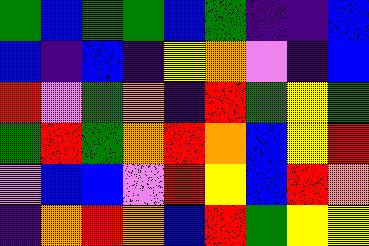[["green", "blue", "green", "green", "blue", "green", "indigo", "indigo", "blue"], ["blue", "indigo", "blue", "indigo", "yellow", "orange", "violet", "indigo", "blue"], ["red", "violet", "green", "orange", "indigo", "red", "green", "yellow", "green"], ["green", "red", "green", "orange", "red", "orange", "blue", "yellow", "red"], ["violet", "blue", "blue", "violet", "red", "yellow", "blue", "red", "orange"], ["indigo", "orange", "red", "orange", "blue", "red", "green", "yellow", "yellow"]]